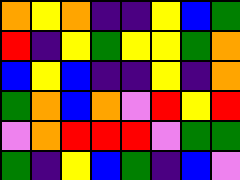[["orange", "yellow", "orange", "indigo", "indigo", "yellow", "blue", "green"], ["red", "indigo", "yellow", "green", "yellow", "yellow", "green", "orange"], ["blue", "yellow", "blue", "indigo", "indigo", "yellow", "indigo", "orange"], ["green", "orange", "blue", "orange", "violet", "red", "yellow", "red"], ["violet", "orange", "red", "red", "red", "violet", "green", "green"], ["green", "indigo", "yellow", "blue", "green", "indigo", "blue", "violet"]]